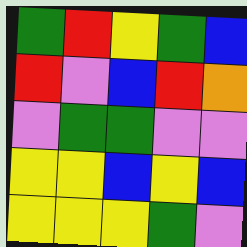[["green", "red", "yellow", "green", "blue"], ["red", "violet", "blue", "red", "orange"], ["violet", "green", "green", "violet", "violet"], ["yellow", "yellow", "blue", "yellow", "blue"], ["yellow", "yellow", "yellow", "green", "violet"]]